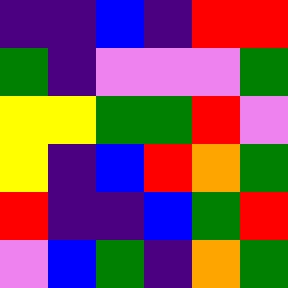[["indigo", "indigo", "blue", "indigo", "red", "red"], ["green", "indigo", "violet", "violet", "violet", "green"], ["yellow", "yellow", "green", "green", "red", "violet"], ["yellow", "indigo", "blue", "red", "orange", "green"], ["red", "indigo", "indigo", "blue", "green", "red"], ["violet", "blue", "green", "indigo", "orange", "green"]]